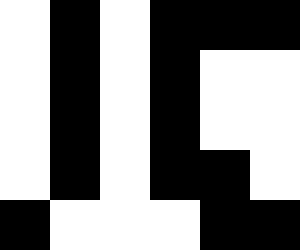[["white", "black", "white", "black", "black", "black"], ["white", "black", "white", "black", "white", "white"], ["white", "black", "white", "black", "white", "white"], ["white", "black", "white", "black", "black", "white"], ["black", "white", "white", "white", "black", "black"]]